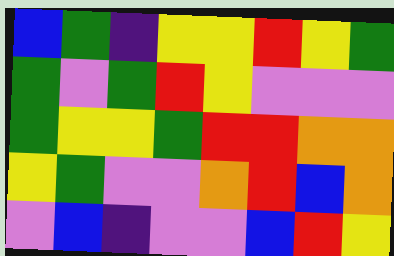[["blue", "green", "indigo", "yellow", "yellow", "red", "yellow", "green"], ["green", "violet", "green", "red", "yellow", "violet", "violet", "violet"], ["green", "yellow", "yellow", "green", "red", "red", "orange", "orange"], ["yellow", "green", "violet", "violet", "orange", "red", "blue", "orange"], ["violet", "blue", "indigo", "violet", "violet", "blue", "red", "yellow"]]